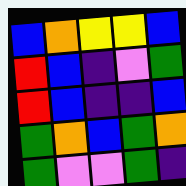[["blue", "orange", "yellow", "yellow", "blue"], ["red", "blue", "indigo", "violet", "green"], ["red", "blue", "indigo", "indigo", "blue"], ["green", "orange", "blue", "green", "orange"], ["green", "violet", "violet", "green", "indigo"]]